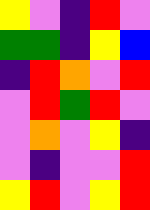[["yellow", "violet", "indigo", "red", "violet"], ["green", "green", "indigo", "yellow", "blue"], ["indigo", "red", "orange", "violet", "red"], ["violet", "red", "green", "red", "violet"], ["violet", "orange", "violet", "yellow", "indigo"], ["violet", "indigo", "violet", "violet", "red"], ["yellow", "red", "violet", "yellow", "red"]]